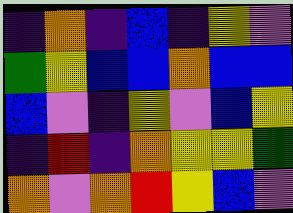[["indigo", "orange", "indigo", "blue", "indigo", "yellow", "violet"], ["green", "yellow", "blue", "blue", "orange", "blue", "blue"], ["blue", "violet", "indigo", "yellow", "violet", "blue", "yellow"], ["indigo", "red", "indigo", "orange", "yellow", "yellow", "green"], ["orange", "violet", "orange", "red", "yellow", "blue", "violet"]]